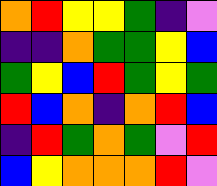[["orange", "red", "yellow", "yellow", "green", "indigo", "violet"], ["indigo", "indigo", "orange", "green", "green", "yellow", "blue"], ["green", "yellow", "blue", "red", "green", "yellow", "green"], ["red", "blue", "orange", "indigo", "orange", "red", "blue"], ["indigo", "red", "green", "orange", "green", "violet", "red"], ["blue", "yellow", "orange", "orange", "orange", "red", "violet"]]